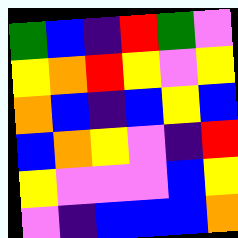[["green", "blue", "indigo", "red", "green", "violet"], ["yellow", "orange", "red", "yellow", "violet", "yellow"], ["orange", "blue", "indigo", "blue", "yellow", "blue"], ["blue", "orange", "yellow", "violet", "indigo", "red"], ["yellow", "violet", "violet", "violet", "blue", "yellow"], ["violet", "indigo", "blue", "blue", "blue", "orange"]]